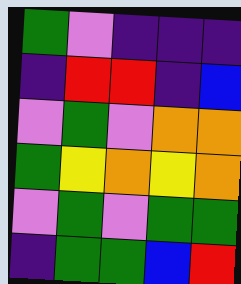[["green", "violet", "indigo", "indigo", "indigo"], ["indigo", "red", "red", "indigo", "blue"], ["violet", "green", "violet", "orange", "orange"], ["green", "yellow", "orange", "yellow", "orange"], ["violet", "green", "violet", "green", "green"], ["indigo", "green", "green", "blue", "red"]]